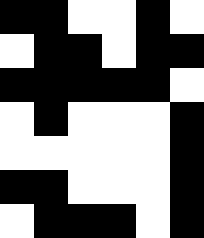[["black", "black", "white", "white", "black", "white"], ["white", "black", "black", "white", "black", "black"], ["black", "black", "black", "black", "black", "white"], ["white", "black", "white", "white", "white", "black"], ["white", "white", "white", "white", "white", "black"], ["black", "black", "white", "white", "white", "black"], ["white", "black", "black", "black", "white", "black"]]